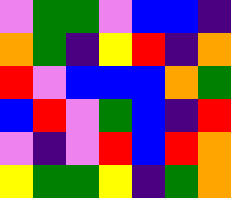[["violet", "green", "green", "violet", "blue", "blue", "indigo"], ["orange", "green", "indigo", "yellow", "red", "indigo", "orange"], ["red", "violet", "blue", "blue", "blue", "orange", "green"], ["blue", "red", "violet", "green", "blue", "indigo", "red"], ["violet", "indigo", "violet", "red", "blue", "red", "orange"], ["yellow", "green", "green", "yellow", "indigo", "green", "orange"]]